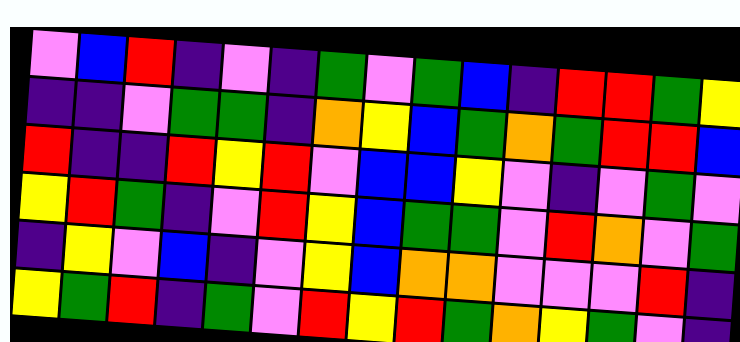[["violet", "blue", "red", "indigo", "violet", "indigo", "green", "violet", "green", "blue", "indigo", "red", "red", "green", "yellow"], ["indigo", "indigo", "violet", "green", "green", "indigo", "orange", "yellow", "blue", "green", "orange", "green", "red", "red", "blue"], ["red", "indigo", "indigo", "red", "yellow", "red", "violet", "blue", "blue", "yellow", "violet", "indigo", "violet", "green", "violet"], ["yellow", "red", "green", "indigo", "violet", "red", "yellow", "blue", "green", "green", "violet", "red", "orange", "violet", "green"], ["indigo", "yellow", "violet", "blue", "indigo", "violet", "yellow", "blue", "orange", "orange", "violet", "violet", "violet", "red", "indigo"], ["yellow", "green", "red", "indigo", "green", "violet", "red", "yellow", "red", "green", "orange", "yellow", "green", "violet", "indigo"]]